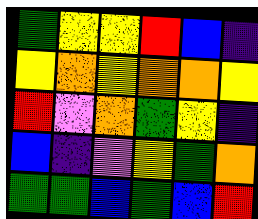[["green", "yellow", "yellow", "red", "blue", "indigo"], ["yellow", "orange", "yellow", "orange", "orange", "yellow"], ["red", "violet", "orange", "green", "yellow", "indigo"], ["blue", "indigo", "violet", "yellow", "green", "orange"], ["green", "green", "blue", "green", "blue", "red"]]